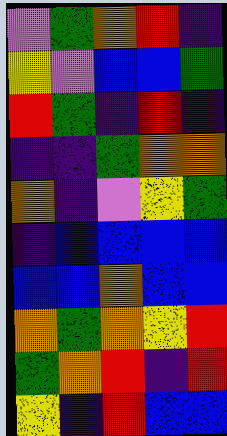[["violet", "green", "orange", "red", "indigo"], ["yellow", "violet", "blue", "blue", "green"], ["red", "green", "indigo", "red", "indigo"], ["indigo", "indigo", "green", "orange", "orange"], ["orange", "indigo", "violet", "yellow", "green"], ["indigo", "blue", "blue", "blue", "blue"], ["blue", "blue", "orange", "blue", "blue"], ["orange", "green", "orange", "yellow", "red"], ["green", "orange", "red", "indigo", "red"], ["yellow", "indigo", "red", "blue", "blue"]]